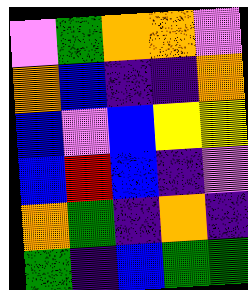[["violet", "green", "orange", "orange", "violet"], ["orange", "blue", "indigo", "indigo", "orange"], ["blue", "violet", "blue", "yellow", "yellow"], ["blue", "red", "blue", "indigo", "violet"], ["orange", "green", "indigo", "orange", "indigo"], ["green", "indigo", "blue", "green", "green"]]